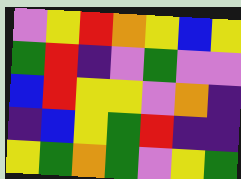[["violet", "yellow", "red", "orange", "yellow", "blue", "yellow"], ["green", "red", "indigo", "violet", "green", "violet", "violet"], ["blue", "red", "yellow", "yellow", "violet", "orange", "indigo"], ["indigo", "blue", "yellow", "green", "red", "indigo", "indigo"], ["yellow", "green", "orange", "green", "violet", "yellow", "green"]]